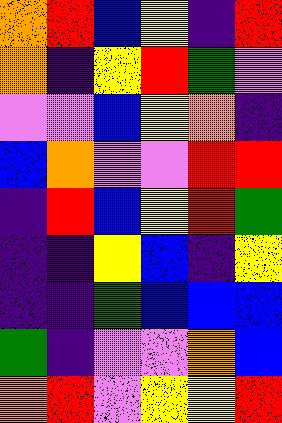[["orange", "red", "blue", "yellow", "indigo", "red"], ["orange", "indigo", "yellow", "red", "green", "violet"], ["violet", "violet", "blue", "yellow", "orange", "indigo"], ["blue", "orange", "violet", "violet", "red", "red"], ["indigo", "red", "blue", "yellow", "red", "green"], ["indigo", "indigo", "yellow", "blue", "indigo", "yellow"], ["indigo", "indigo", "green", "blue", "blue", "blue"], ["green", "indigo", "violet", "violet", "orange", "blue"], ["orange", "red", "violet", "yellow", "yellow", "red"]]